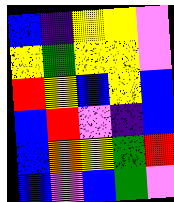[["blue", "indigo", "yellow", "yellow", "violet"], ["yellow", "green", "yellow", "yellow", "violet"], ["red", "yellow", "blue", "yellow", "blue"], ["blue", "red", "violet", "indigo", "blue"], ["blue", "orange", "yellow", "green", "red"], ["blue", "violet", "blue", "green", "violet"]]